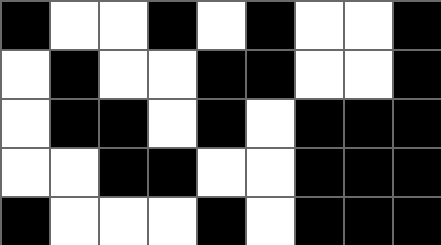[["black", "white", "white", "black", "white", "black", "white", "white", "black"], ["white", "black", "white", "white", "black", "black", "white", "white", "black"], ["white", "black", "black", "white", "black", "white", "black", "black", "black"], ["white", "white", "black", "black", "white", "white", "black", "black", "black"], ["black", "white", "white", "white", "black", "white", "black", "black", "black"]]